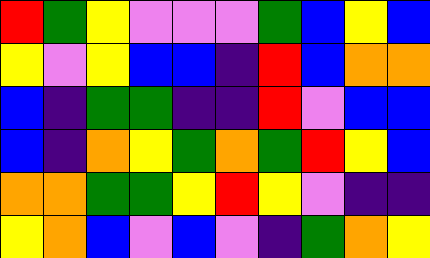[["red", "green", "yellow", "violet", "violet", "violet", "green", "blue", "yellow", "blue"], ["yellow", "violet", "yellow", "blue", "blue", "indigo", "red", "blue", "orange", "orange"], ["blue", "indigo", "green", "green", "indigo", "indigo", "red", "violet", "blue", "blue"], ["blue", "indigo", "orange", "yellow", "green", "orange", "green", "red", "yellow", "blue"], ["orange", "orange", "green", "green", "yellow", "red", "yellow", "violet", "indigo", "indigo"], ["yellow", "orange", "blue", "violet", "blue", "violet", "indigo", "green", "orange", "yellow"]]